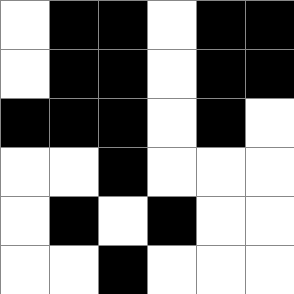[["white", "black", "black", "white", "black", "black"], ["white", "black", "black", "white", "black", "black"], ["black", "black", "black", "white", "black", "white"], ["white", "white", "black", "white", "white", "white"], ["white", "black", "white", "black", "white", "white"], ["white", "white", "black", "white", "white", "white"]]